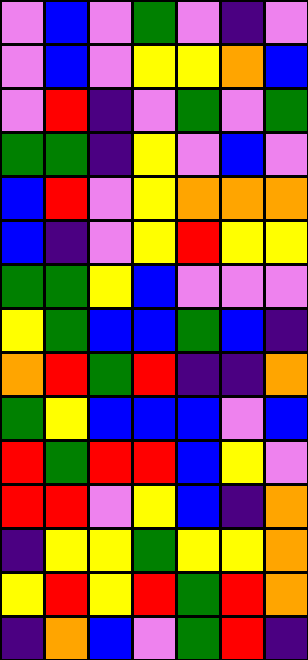[["violet", "blue", "violet", "green", "violet", "indigo", "violet"], ["violet", "blue", "violet", "yellow", "yellow", "orange", "blue"], ["violet", "red", "indigo", "violet", "green", "violet", "green"], ["green", "green", "indigo", "yellow", "violet", "blue", "violet"], ["blue", "red", "violet", "yellow", "orange", "orange", "orange"], ["blue", "indigo", "violet", "yellow", "red", "yellow", "yellow"], ["green", "green", "yellow", "blue", "violet", "violet", "violet"], ["yellow", "green", "blue", "blue", "green", "blue", "indigo"], ["orange", "red", "green", "red", "indigo", "indigo", "orange"], ["green", "yellow", "blue", "blue", "blue", "violet", "blue"], ["red", "green", "red", "red", "blue", "yellow", "violet"], ["red", "red", "violet", "yellow", "blue", "indigo", "orange"], ["indigo", "yellow", "yellow", "green", "yellow", "yellow", "orange"], ["yellow", "red", "yellow", "red", "green", "red", "orange"], ["indigo", "orange", "blue", "violet", "green", "red", "indigo"]]